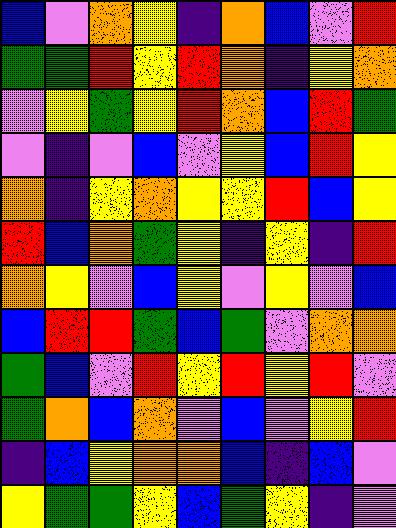[["blue", "violet", "orange", "yellow", "indigo", "orange", "blue", "violet", "red"], ["green", "green", "red", "yellow", "red", "orange", "indigo", "yellow", "orange"], ["violet", "yellow", "green", "yellow", "red", "orange", "blue", "red", "green"], ["violet", "indigo", "violet", "blue", "violet", "yellow", "blue", "red", "yellow"], ["orange", "indigo", "yellow", "orange", "yellow", "yellow", "red", "blue", "yellow"], ["red", "blue", "orange", "green", "yellow", "indigo", "yellow", "indigo", "red"], ["orange", "yellow", "violet", "blue", "yellow", "violet", "yellow", "violet", "blue"], ["blue", "red", "red", "green", "blue", "green", "violet", "orange", "orange"], ["green", "blue", "violet", "red", "yellow", "red", "yellow", "red", "violet"], ["green", "orange", "blue", "orange", "violet", "blue", "violet", "yellow", "red"], ["indigo", "blue", "yellow", "orange", "orange", "blue", "indigo", "blue", "violet"], ["yellow", "green", "green", "yellow", "blue", "green", "yellow", "indigo", "violet"]]